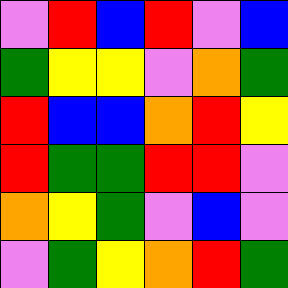[["violet", "red", "blue", "red", "violet", "blue"], ["green", "yellow", "yellow", "violet", "orange", "green"], ["red", "blue", "blue", "orange", "red", "yellow"], ["red", "green", "green", "red", "red", "violet"], ["orange", "yellow", "green", "violet", "blue", "violet"], ["violet", "green", "yellow", "orange", "red", "green"]]